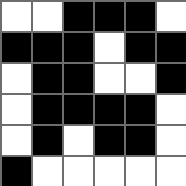[["white", "white", "black", "black", "black", "white"], ["black", "black", "black", "white", "black", "black"], ["white", "black", "black", "white", "white", "black"], ["white", "black", "black", "black", "black", "white"], ["white", "black", "white", "black", "black", "white"], ["black", "white", "white", "white", "white", "white"]]